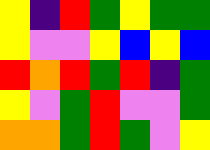[["yellow", "indigo", "red", "green", "yellow", "green", "green"], ["yellow", "violet", "violet", "yellow", "blue", "yellow", "blue"], ["red", "orange", "red", "green", "red", "indigo", "green"], ["yellow", "violet", "green", "red", "violet", "violet", "green"], ["orange", "orange", "green", "red", "green", "violet", "yellow"]]